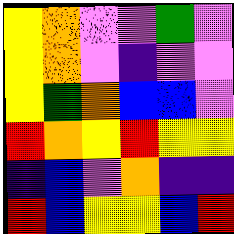[["yellow", "orange", "violet", "violet", "green", "violet"], ["yellow", "orange", "violet", "indigo", "violet", "violet"], ["yellow", "green", "orange", "blue", "blue", "violet"], ["red", "orange", "yellow", "red", "yellow", "yellow"], ["indigo", "blue", "violet", "orange", "indigo", "indigo"], ["red", "blue", "yellow", "yellow", "blue", "red"]]